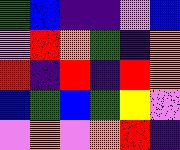[["green", "blue", "indigo", "indigo", "violet", "blue"], ["violet", "red", "orange", "green", "indigo", "orange"], ["red", "indigo", "red", "indigo", "red", "orange"], ["blue", "green", "blue", "green", "yellow", "violet"], ["violet", "orange", "violet", "orange", "red", "indigo"]]